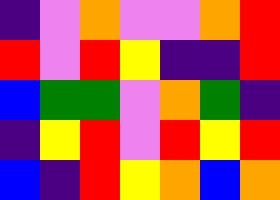[["indigo", "violet", "orange", "violet", "violet", "orange", "red"], ["red", "violet", "red", "yellow", "indigo", "indigo", "red"], ["blue", "green", "green", "violet", "orange", "green", "indigo"], ["indigo", "yellow", "red", "violet", "red", "yellow", "red"], ["blue", "indigo", "red", "yellow", "orange", "blue", "orange"]]